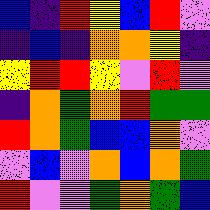[["blue", "indigo", "red", "yellow", "blue", "red", "violet"], ["indigo", "blue", "indigo", "orange", "orange", "yellow", "indigo"], ["yellow", "red", "red", "yellow", "violet", "red", "violet"], ["indigo", "orange", "green", "orange", "red", "green", "green"], ["red", "orange", "green", "blue", "blue", "orange", "violet"], ["violet", "blue", "violet", "orange", "blue", "orange", "green"], ["red", "violet", "violet", "green", "orange", "green", "blue"]]